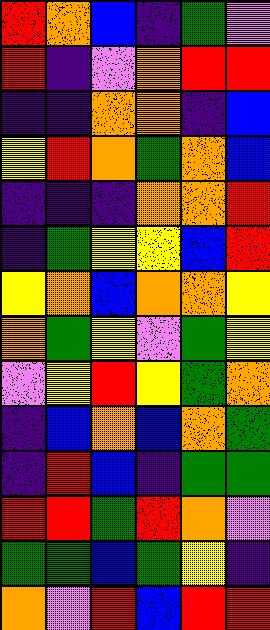[["red", "orange", "blue", "indigo", "green", "violet"], ["red", "indigo", "violet", "orange", "red", "red"], ["indigo", "indigo", "orange", "orange", "indigo", "blue"], ["yellow", "red", "orange", "green", "orange", "blue"], ["indigo", "indigo", "indigo", "orange", "orange", "red"], ["indigo", "green", "yellow", "yellow", "blue", "red"], ["yellow", "orange", "blue", "orange", "orange", "yellow"], ["orange", "green", "yellow", "violet", "green", "yellow"], ["violet", "yellow", "red", "yellow", "green", "orange"], ["indigo", "blue", "orange", "blue", "orange", "green"], ["indigo", "red", "blue", "indigo", "green", "green"], ["red", "red", "green", "red", "orange", "violet"], ["green", "green", "blue", "green", "yellow", "indigo"], ["orange", "violet", "red", "blue", "red", "red"]]